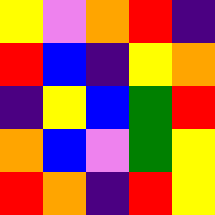[["yellow", "violet", "orange", "red", "indigo"], ["red", "blue", "indigo", "yellow", "orange"], ["indigo", "yellow", "blue", "green", "red"], ["orange", "blue", "violet", "green", "yellow"], ["red", "orange", "indigo", "red", "yellow"]]